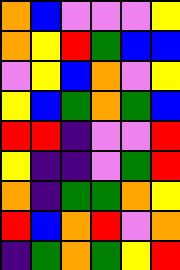[["orange", "blue", "violet", "violet", "violet", "yellow"], ["orange", "yellow", "red", "green", "blue", "blue"], ["violet", "yellow", "blue", "orange", "violet", "yellow"], ["yellow", "blue", "green", "orange", "green", "blue"], ["red", "red", "indigo", "violet", "violet", "red"], ["yellow", "indigo", "indigo", "violet", "green", "red"], ["orange", "indigo", "green", "green", "orange", "yellow"], ["red", "blue", "orange", "red", "violet", "orange"], ["indigo", "green", "orange", "green", "yellow", "red"]]